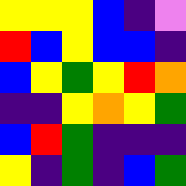[["yellow", "yellow", "yellow", "blue", "indigo", "violet"], ["red", "blue", "yellow", "blue", "blue", "indigo"], ["blue", "yellow", "green", "yellow", "red", "orange"], ["indigo", "indigo", "yellow", "orange", "yellow", "green"], ["blue", "red", "green", "indigo", "indigo", "indigo"], ["yellow", "indigo", "green", "indigo", "blue", "green"]]